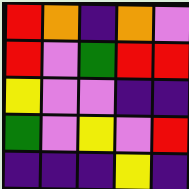[["red", "orange", "indigo", "orange", "violet"], ["red", "violet", "green", "red", "red"], ["yellow", "violet", "violet", "indigo", "indigo"], ["green", "violet", "yellow", "violet", "red"], ["indigo", "indigo", "indigo", "yellow", "indigo"]]